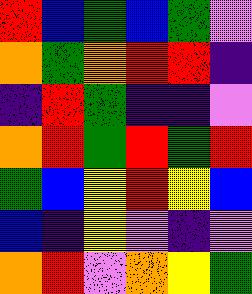[["red", "blue", "green", "blue", "green", "violet"], ["orange", "green", "orange", "red", "red", "indigo"], ["indigo", "red", "green", "indigo", "indigo", "violet"], ["orange", "red", "green", "red", "green", "red"], ["green", "blue", "yellow", "red", "yellow", "blue"], ["blue", "indigo", "yellow", "violet", "indigo", "violet"], ["orange", "red", "violet", "orange", "yellow", "green"]]